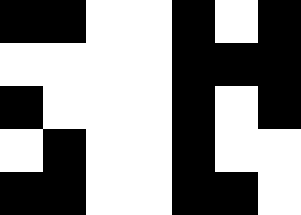[["black", "black", "white", "white", "black", "white", "black"], ["white", "white", "white", "white", "black", "black", "black"], ["black", "white", "white", "white", "black", "white", "black"], ["white", "black", "white", "white", "black", "white", "white"], ["black", "black", "white", "white", "black", "black", "white"]]